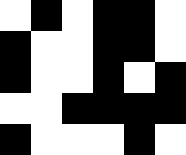[["white", "black", "white", "black", "black", "white"], ["black", "white", "white", "black", "black", "white"], ["black", "white", "white", "black", "white", "black"], ["white", "white", "black", "black", "black", "black"], ["black", "white", "white", "white", "black", "white"]]